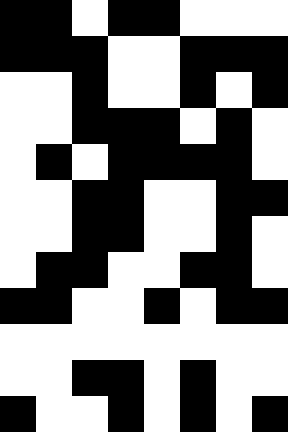[["black", "black", "white", "black", "black", "white", "white", "white"], ["black", "black", "black", "white", "white", "black", "black", "black"], ["white", "white", "black", "white", "white", "black", "white", "black"], ["white", "white", "black", "black", "black", "white", "black", "white"], ["white", "black", "white", "black", "black", "black", "black", "white"], ["white", "white", "black", "black", "white", "white", "black", "black"], ["white", "white", "black", "black", "white", "white", "black", "white"], ["white", "black", "black", "white", "white", "black", "black", "white"], ["black", "black", "white", "white", "black", "white", "black", "black"], ["white", "white", "white", "white", "white", "white", "white", "white"], ["white", "white", "black", "black", "white", "black", "white", "white"], ["black", "white", "white", "black", "white", "black", "white", "black"]]